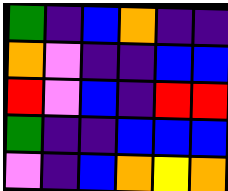[["green", "indigo", "blue", "orange", "indigo", "indigo"], ["orange", "violet", "indigo", "indigo", "blue", "blue"], ["red", "violet", "blue", "indigo", "red", "red"], ["green", "indigo", "indigo", "blue", "blue", "blue"], ["violet", "indigo", "blue", "orange", "yellow", "orange"]]